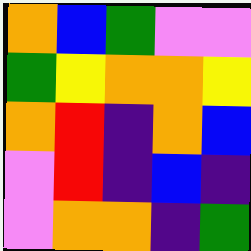[["orange", "blue", "green", "violet", "violet"], ["green", "yellow", "orange", "orange", "yellow"], ["orange", "red", "indigo", "orange", "blue"], ["violet", "red", "indigo", "blue", "indigo"], ["violet", "orange", "orange", "indigo", "green"]]